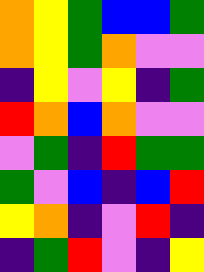[["orange", "yellow", "green", "blue", "blue", "green"], ["orange", "yellow", "green", "orange", "violet", "violet"], ["indigo", "yellow", "violet", "yellow", "indigo", "green"], ["red", "orange", "blue", "orange", "violet", "violet"], ["violet", "green", "indigo", "red", "green", "green"], ["green", "violet", "blue", "indigo", "blue", "red"], ["yellow", "orange", "indigo", "violet", "red", "indigo"], ["indigo", "green", "red", "violet", "indigo", "yellow"]]